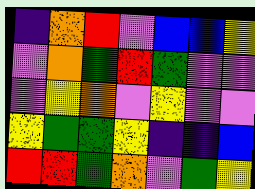[["indigo", "orange", "red", "violet", "blue", "blue", "yellow"], ["violet", "orange", "green", "red", "green", "violet", "violet"], ["violet", "yellow", "orange", "violet", "yellow", "violet", "violet"], ["yellow", "green", "green", "yellow", "indigo", "indigo", "blue"], ["red", "red", "green", "orange", "violet", "green", "yellow"]]